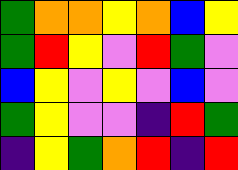[["green", "orange", "orange", "yellow", "orange", "blue", "yellow"], ["green", "red", "yellow", "violet", "red", "green", "violet"], ["blue", "yellow", "violet", "yellow", "violet", "blue", "violet"], ["green", "yellow", "violet", "violet", "indigo", "red", "green"], ["indigo", "yellow", "green", "orange", "red", "indigo", "red"]]